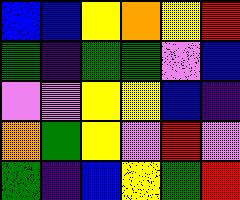[["blue", "blue", "yellow", "orange", "yellow", "red"], ["green", "indigo", "green", "green", "violet", "blue"], ["violet", "violet", "yellow", "yellow", "blue", "indigo"], ["orange", "green", "yellow", "violet", "red", "violet"], ["green", "indigo", "blue", "yellow", "green", "red"]]